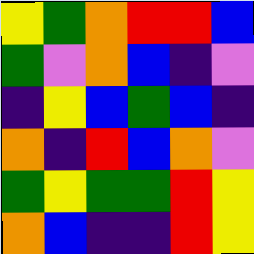[["yellow", "green", "orange", "red", "red", "blue"], ["green", "violet", "orange", "blue", "indigo", "violet"], ["indigo", "yellow", "blue", "green", "blue", "indigo"], ["orange", "indigo", "red", "blue", "orange", "violet"], ["green", "yellow", "green", "green", "red", "yellow"], ["orange", "blue", "indigo", "indigo", "red", "yellow"]]